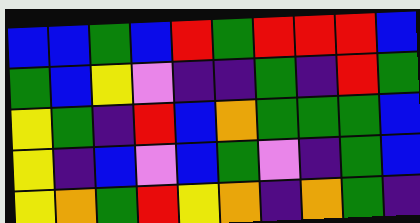[["blue", "blue", "green", "blue", "red", "green", "red", "red", "red", "blue"], ["green", "blue", "yellow", "violet", "indigo", "indigo", "green", "indigo", "red", "green"], ["yellow", "green", "indigo", "red", "blue", "orange", "green", "green", "green", "blue"], ["yellow", "indigo", "blue", "violet", "blue", "green", "violet", "indigo", "green", "blue"], ["yellow", "orange", "green", "red", "yellow", "orange", "indigo", "orange", "green", "indigo"]]